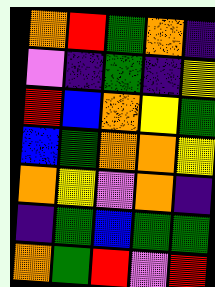[["orange", "red", "green", "orange", "indigo"], ["violet", "indigo", "green", "indigo", "yellow"], ["red", "blue", "orange", "yellow", "green"], ["blue", "green", "orange", "orange", "yellow"], ["orange", "yellow", "violet", "orange", "indigo"], ["indigo", "green", "blue", "green", "green"], ["orange", "green", "red", "violet", "red"]]